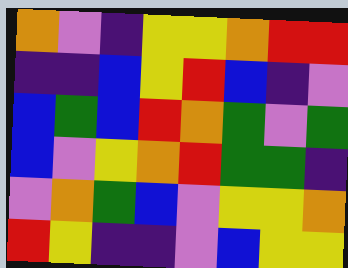[["orange", "violet", "indigo", "yellow", "yellow", "orange", "red", "red"], ["indigo", "indigo", "blue", "yellow", "red", "blue", "indigo", "violet"], ["blue", "green", "blue", "red", "orange", "green", "violet", "green"], ["blue", "violet", "yellow", "orange", "red", "green", "green", "indigo"], ["violet", "orange", "green", "blue", "violet", "yellow", "yellow", "orange"], ["red", "yellow", "indigo", "indigo", "violet", "blue", "yellow", "yellow"]]